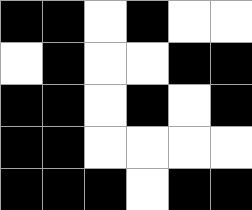[["black", "black", "white", "black", "white", "white"], ["white", "black", "white", "white", "black", "black"], ["black", "black", "white", "black", "white", "black"], ["black", "black", "white", "white", "white", "white"], ["black", "black", "black", "white", "black", "black"]]